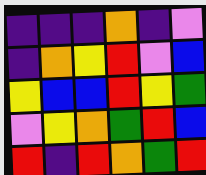[["indigo", "indigo", "indigo", "orange", "indigo", "violet"], ["indigo", "orange", "yellow", "red", "violet", "blue"], ["yellow", "blue", "blue", "red", "yellow", "green"], ["violet", "yellow", "orange", "green", "red", "blue"], ["red", "indigo", "red", "orange", "green", "red"]]